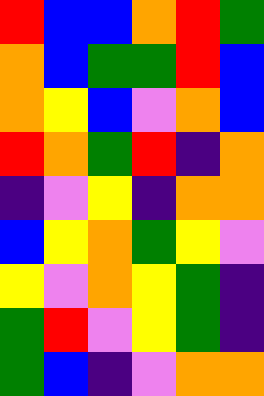[["red", "blue", "blue", "orange", "red", "green"], ["orange", "blue", "green", "green", "red", "blue"], ["orange", "yellow", "blue", "violet", "orange", "blue"], ["red", "orange", "green", "red", "indigo", "orange"], ["indigo", "violet", "yellow", "indigo", "orange", "orange"], ["blue", "yellow", "orange", "green", "yellow", "violet"], ["yellow", "violet", "orange", "yellow", "green", "indigo"], ["green", "red", "violet", "yellow", "green", "indigo"], ["green", "blue", "indigo", "violet", "orange", "orange"]]